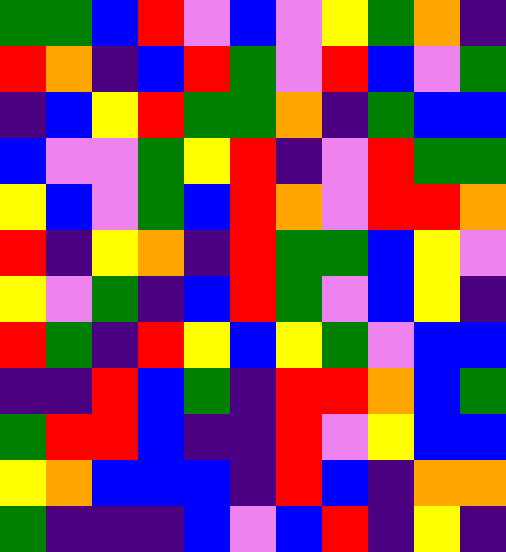[["green", "green", "blue", "red", "violet", "blue", "violet", "yellow", "green", "orange", "indigo"], ["red", "orange", "indigo", "blue", "red", "green", "violet", "red", "blue", "violet", "green"], ["indigo", "blue", "yellow", "red", "green", "green", "orange", "indigo", "green", "blue", "blue"], ["blue", "violet", "violet", "green", "yellow", "red", "indigo", "violet", "red", "green", "green"], ["yellow", "blue", "violet", "green", "blue", "red", "orange", "violet", "red", "red", "orange"], ["red", "indigo", "yellow", "orange", "indigo", "red", "green", "green", "blue", "yellow", "violet"], ["yellow", "violet", "green", "indigo", "blue", "red", "green", "violet", "blue", "yellow", "indigo"], ["red", "green", "indigo", "red", "yellow", "blue", "yellow", "green", "violet", "blue", "blue"], ["indigo", "indigo", "red", "blue", "green", "indigo", "red", "red", "orange", "blue", "green"], ["green", "red", "red", "blue", "indigo", "indigo", "red", "violet", "yellow", "blue", "blue"], ["yellow", "orange", "blue", "blue", "blue", "indigo", "red", "blue", "indigo", "orange", "orange"], ["green", "indigo", "indigo", "indigo", "blue", "violet", "blue", "red", "indigo", "yellow", "indigo"]]